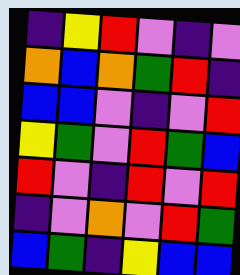[["indigo", "yellow", "red", "violet", "indigo", "violet"], ["orange", "blue", "orange", "green", "red", "indigo"], ["blue", "blue", "violet", "indigo", "violet", "red"], ["yellow", "green", "violet", "red", "green", "blue"], ["red", "violet", "indigo", "red", "violet", "red"], ["indigo", "violet", "orange", "violet", "red", "green"], ["blue", "green", "indigo", "yellow", "blue", "blue"]]